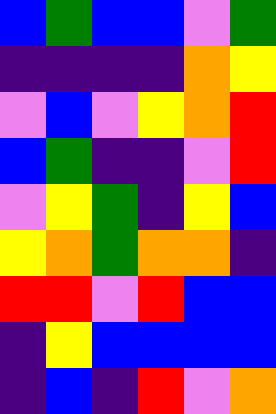[["blue", "green", "blue", "blue", "violet", "green"], ["indigo", "indigo", "indigo", "indigo", "orange", "yellow"], ["violet", "blue", "violet", "yellow", "orange", "red"], ["blue", "green", "indigo", "indigo", "violet", "red"], ["violet", "yellow", "green", "indigo", "yellow", "blue"], ["yellow", "orange", "green", "orange", "orange", "indigo"], ["red", "red", "violet", "red", "blue", "blue"], ["indigo", "yellow", "blue", "blue", "blue", "blue"], ["indigo", "blue", "indigo", "red", "violet", "orange"]]